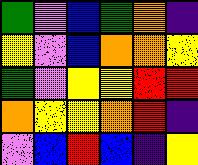[["green", "violet", "blue", "green", "orange", "indigo"], ["yellow", "violet", "blue", "orange", "orange", "yellow"], ["green", "violet", "yellow", "yellow", "red", "red"], ["orange", "yellow", "yellow", "orange", "red", "indigo"], ["violet", "blue", "red", "blue", "indigo", "yellow"]]